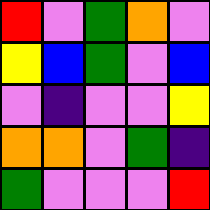[["red", "violet", "green", "orange", "violet"], ["yellow", "blue", "green", "violet", "blue"], ["violet", "indigo", "violet", "violet", "yellow"], ["orange", "orange", "violet", "green", "indigo"], ["green", "violet", "violet", "violet", "red"]]